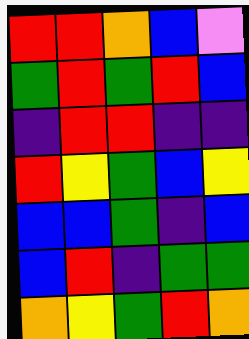[["red", "red", "orange", "blue", "violet"], ["green", "red", "green", "red", "blue"], ["indigo", "red", "red", "indigo", "indigo"], ["red", "yellow", "green", "blue", "yellow"], ["blue", "blue", "green", "indigo", "blue"], ["blue", "red", "indigo", "green", "green"], ["orange", "yellow", "green", "red", "orange"]]